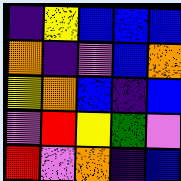[["indigo", "yellow", "blue", "blue", "blue"], ["orange", "indigo", "violet", "blue", "orange"], ["yellow", "orange", "blue", "indigo", "blue"], ["violet", "red", "yellow", "green", "violet"], ["red", "violet", "orange", "indigo", "blue"]]